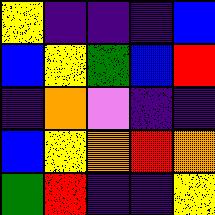[["yellow", "indigo", "indigo", "indigo", "blue"], ["blue", "yellow", "green", "blue", "red"], ["indigo", "orange", "violet", "indigo", "indigo"], ["blue", "yellow", "orange", "red", "orange"], ["green", "red", "indigo", "indigo", "yellow"]]